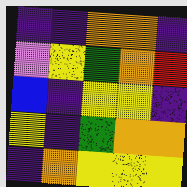[["indigo", "indigo", "orange", "orange", "indigo"], ["violet", "yellow", "green", "orange", "red"], ["blue", "indigo", "yellow", "yellow", "indigo"], ["yellow", "indigo", "green", "orange", "orange"], ["indigo", "orange", "yellow", "yellow", "yellow"]]